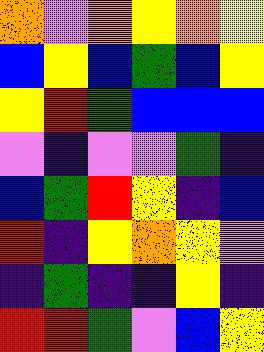[["orange", "violet", "orange", "yellow", "orange", "yellow"], ["blue", "yellow", "blue", "green", "blue", "yellow"], ["yellow", "red", "green", "blue", "blue", "blue"], ["violet", "indigo", "violet", "violet", "green", "indigo"], ["blue", "green", "red", "yellow", "indigo", "blue"], ["red", "indigo", "yellow", "orange", "yellow", "violet"], ["indigo", "green", "indigo", "indigo", "yellow", "indigo"], ["red", "red", "green", "violet", "blue", "yellow"]]